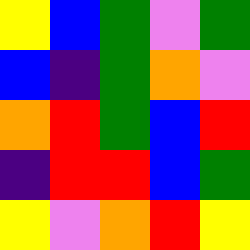[["yellow", "blue", "green", "violet", "green"], ["blue", "indigo", "green", "orange", "violet"], ["orange", "red", "green", "blue", "red"], ["indigo", "red", "red", "blue", "green"], ["yellow", "violet", "orange", "red", "yellow"]]